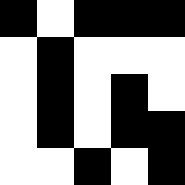[["black", "white", "black", "black", "black"], ["white", "black", "white", "white", "white"], ["white", "black", "white", "black", "white"], ["white", "black", "white", "black", "black"], ["white", "white", "black", "white", "black"]]